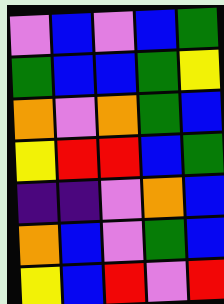[["violet", "blue", "violet", "blue", "green"], ["green", "blue", "blue", "green", "yellow"], ["orange", "violet", "orange", "green", "blue"], ["yellow", "red", "red", "blue", "green"], ["indigo", "indigo", "violet", "orange", "blue"], ["orange", "blue", "violet", "green", "blue"], ["yellow", "blue", "red", "violet", "red"]]